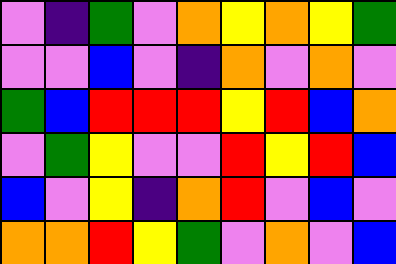[["violet", "indigo", "green", "violet", "orange", "yellow", "orange", "yellow", "green"], ["violet", "violet", "blue", "violet", "indigo", "orange", "violet", "orange", "violet"], ["green", "blue", "red", "red", "red", "yellow", "red", "blue", "orange"], ["violet", "green", "yellow", "violet", "violet", "red", "yellow", "red", "blue"], ["blue", "violet", "yellow", "indigo", "orange", "red", "violet", "blue", "violet"], ["orange", "orange", "red", "yellow", "green", "violet", "orange", "violet", "blue"]]